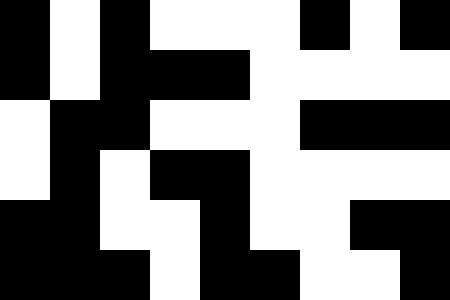[["black", "white", "black", "white", "white", "white", "black", "white", "black"], ["black", "white", "black", "black", "black", "white", "white", "white", "white"], ["white", "black", "black", "white", "white", "white", "black", "black", "black"], ["white", "black", "white", "black", "black", "white", "white", "white", "white"], ["black", "black", "white", "white", "black", "white", "white", "black", "black"], ["black", "black", "black", "white", "black", "black", "white", "white", "black"]]